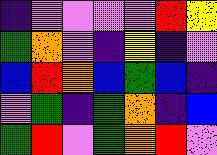[["indigo", "violet", "violet", "violet", "violet", "red", "yellow"], ["green", "orange", "violet", "indigo", "yellow", "indigo", "violet"], ["blue", "red", "orange", "blue", "green", "blue", "indigo"], ["violet", "green", "indigo", "green", "orange", "indigo", "blue"], ["green", "red", "violet", "green", "orange", "red", "violet"]]